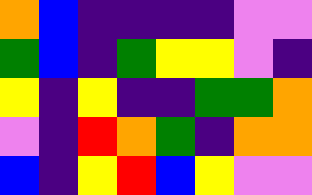[["orange", "blue", "indigo", "indigo", "indigo", "indigo", "violet", "violet"], ["green", "blue", "indigo", "green", "yellow", "yellow", "violet", "indigo"], ["yellow", "indigo", "yellow", "indigo", "indigo", "green", "green", "orange"], ["violet", "indigo", "red", "orange", "green", "indigo", "orange", "orange"], ["blue", "indigo", "yellow", "red", "blue", "yellow", "violet", "violet"]]